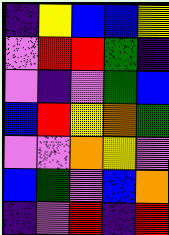[["indigo", "yellow", "blue", "blue", "yellow"], ["violet", "red", "red", "green", "indigo"], ["violet", "indigo", "violet", "green", "blue"], ["blue", "red", "yellow", "orange", "green"], ["violet", "violet", "orange", "yellow", "violet"], ["blue", "green", "violet", "blue", "orange"], ["indigo", "violet", "red", "indigo", "red"]]